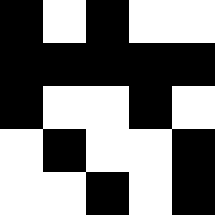[["black", "white", "black", "white", "white"], ["black", "black", "black", "black", "black"], ["black", "white", "white", "black", "white"], ["white", "black", "white", "white", "black"], ["white", "white", "black", "white", "black"]]